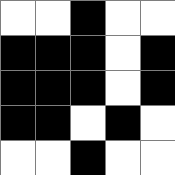[["white", "white", "black", "white", "white"], ["black", "black", "black", "white", "black"], ["black", "black", "black", "white", "black"], ["black", "black", "white", "black", "white"], ["white", "white", "black", "white", "white"]]